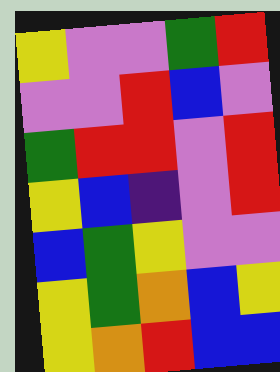[["yellow", "violet", "violet", "green", "red"], ["violet", "violet", "red", "blue", "violet"], ["green", "red", "red", "violet", "red"], ["yellow", "blue", "indigo", "violet", "red"], ["blue", "green", "yellow", "violet", "violet"], ["yellow", "green", "orange", "blue", "yellow"], ["yellow", "orange", "red", "blue", "blue"]]